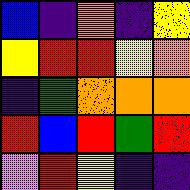[["blue", "indigo", "orange", "indigo", "yellow"], ["yellow", "red", "red", "yellow", "orange"], ["indigo", "green", "orange", "orange", "orange"], ["red", "blue", "red", "green", "red"], ["violet", "red", "yellow", "indigo", "indigo"]]